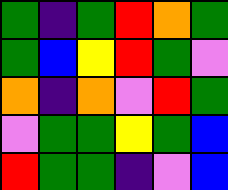[["green", "indigo", "green", "red", "orange", "green"], ["green", "blue", "yellow", "red", "green", "violet"], ["orange", "indigo", "orange", "violet", "red", "green"], ["violet", "green", "green", "yellow", "green", "blue"], ["red", "green", "green", "indigo", "violet", "blue"]]